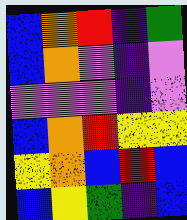[["blue", "orange", "red", "indigo", "green"], ["blue", "orange", "violet", "indigo", "violet"], ["violet", "violet", "violet", "indigo", "violet"], ["blue", "orange", "red", "yellow", "yellow"], ["yellow", "orange", "blue", "red", "blue"], ["blue", "yellow", "green", "indigo", "blue"]]